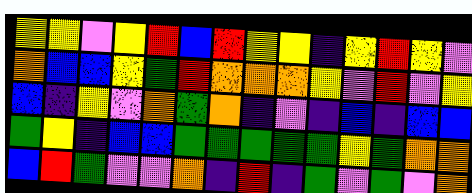[["yellow", "yellow", "violet", "yellow", "red", "blue", "red", "yellow", "yellow", "indigo", "yellow", "red", "yellow", "violet"], ["orange", "blue", "blue", "yellow", "green", "red", "orange", "orange", "orange", "yellow", "violet", "red", "violet", "yellow"], ["blue", "indigo", "yellow", "violet", "orange", "green", "orange", "indigo", "violet", "indigo", "blue", "indigo", "blue", "blue"], ["green", "yellow", "indigo", "blue", "blue", "green", "green", "green", "green", "green", "yellow", "green", "orange", "orange"], ["blue", "red", "green", "violet", "violet", "orange", "indigo", "red", "indigo", "green", "violet", "green", "violet", "orange"]]